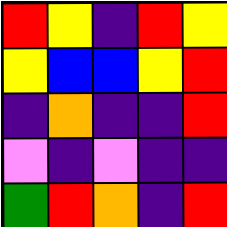[["red", "yellow", "indigo", "red", "yellow"], ["yellow", "blue", "blue", "yellow", "red"], ["indigo", "orange", "indigo", "indigo", "red"], ["violet", "indigo", "violet", "indigo", "indigo"], ["green", "red", "orange", "indigo", "red"]]